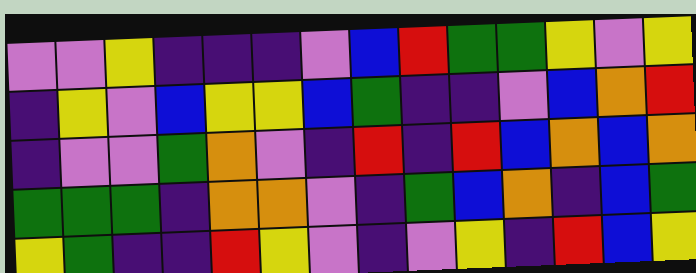[["violet", "violet", "yellow", "indigo", "indigo", "indigo", "violet", "blue", "red", "green", "green", "yellow", "violet", "yellow"], ["indigo", "yellow", "violet", "blue", "yellow", "yellow", "blue", "green", "indigo", "indigo", "violet", "blue", "orange", "red"], ["indigo", "violet", "violet", "green", "orange", "violet", "indigo", "red", "indigo", "red", "blue", "orange", "blue", "orange"], ["green", "green", "green", "indigo", "orange", "orange", "violet", "indigo", "green", "blue", "orange", "indigo", "blue", "green"], ["yellow", "green", "indigo", "indigo", "red", "yellow", "violet", "indigo", "violet", "yellow", "indigo", "red", "blue", "yellow"]]